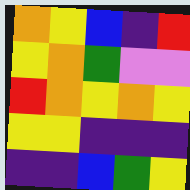[["orange", "yellow", "blue", "indigo", "red"], ["yellow", "orange", "green", "violet", "violet"], ["red", "orange", "yellow", "orange", "yellow"], ["yellow", "yellow", "indigo", "indigo", "indigo"], ["indigo", "indigo", "blue", "green", "yellow"]]